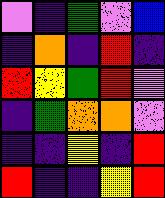[["violet", "indigo", "green", "violet", "blue"], ["indigo", "orange", "indigo", "red", "indigo"], ["red", "yellow", "green", "red", "violet"], ["indigo", "green", "orange", "orange", "violet"], ["indigo", "indigo", "yellow", "indigo", "red"], ["red", "indigo", "indigo", "yellow", "red"]]